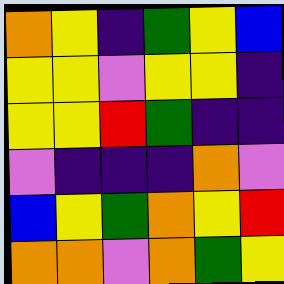[["orange", "yellow", "indigo", "green", "yellow", "blue"], ["yellow", "yellow", "violet", "yellow", "yellow", "indigo"], ["yellow", "yellow", "red", "green", "indigo", "indigo"], ["violet", "indigo", "indigo", "indigo", "orange", "violet"], ["blue", "yellow", "green", "orange", "yellow", "red"], ["orange", "orange", "violet", "orange", "green", "yellow"]]